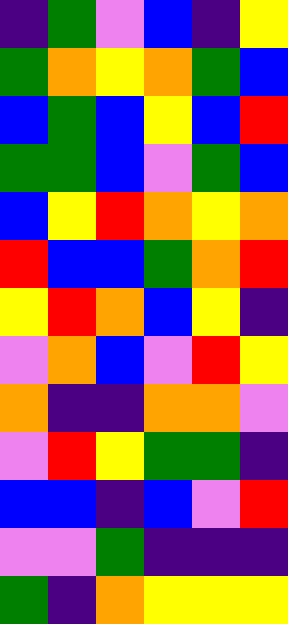[["indigo", "green", "violet", "blue", "indigo", "yellow"], ["green", "orange", "yellow", "orange", "green", "blue"], ["blue", "green", "blue", "yellow", "blue", "red"], ["green", "green", "blue", "violet", "green", "blue"], ["blue", "yellow", "red", "orange", "yellow", "orange"], ["red", "blue", "blue", "green", "orange", "red"], ["yellow", "red", "orange", "blue", "yellow", "indigo"], ["violet", "orange", "blue", "violet", "red", "yellow"], ["orange", "indigo", "indigo", "orange", "orange", "violet"], ["violet", "red", "yellow", "green", "green", "indigo"], ["blue", "blue", "indigo", "blue", "violet", "red"], ["violet", "violet", "green", "indigo", "indigo", "indigo"], ["green", "indigo", "orange", "yellow", "yellow", "yellow"]]